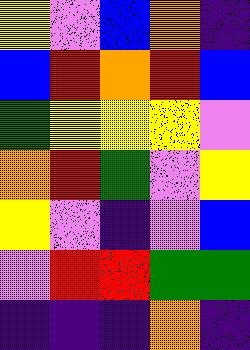[["yellow", "violet", "blue", "orange", "indigo"], ["blue", "red", "orange", "red", "blue"], ["green", "yellow", "yellow", "yellow", "violet"], ["orange", "red", "green", "violet", "yellow"], ["yellow", "violet", "indigo", "violet", "blue"], ["violet", "red", "red", "green", "green"], ["indigo", "indigo", "indigo", "orange", "indigo"]]